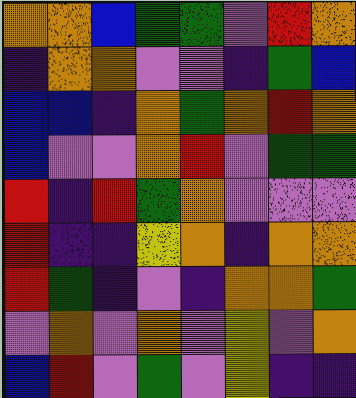[["orange", "orange", "blue", "green", "green", "violet", "red", "orange"], ["indigo", "orange", "orange", "violet", "violet", "indigo", "green", "blue"], ["blue", "blue", "indigo", "orange", "green", "orange", "red", "orange"], ["blue", "violet", "violet", "orange", "red", "violet", "green", "green"], ["red", "indigo", "red", "green", "orange", "violet", "violet", "violet"], ["red", "indigo", "indigo", "yellow", "orange", "indigo", "orange", "orange"], ["red", "green", "indigo", "violet", "indigo", "orange", "orange", "green"], ["violet", "orange", "violet", "orange", "violet", "yellow", "violet", "orange"], ["blue", "red", "violet", "green", "violet", "yellow", "indigo", "indigo"]]